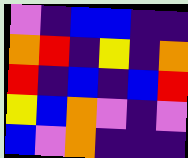[["violet", "indigo", "blue", "blue", "indigo", "indigo"], ["orange", "red", "indigo", "yellow", "indigo", "orange"], ["red", "indigo", "blue", "indigo", "blue", "red"], ["yellow", "blue", "orange", "violet", "indigo", "violet"], ["blue", "violet", "orange", "indigo", "indigo", "indigo"]]